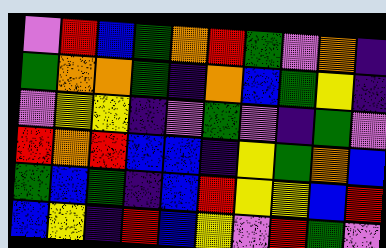[["violet", "red", "blue", "green", "orange", "red", "green", "violet", "orange", "indigo"], ["green", "orange", "orange", "green", "indigo", "orange", "blue", "green", "yellow", "indigo"], ["violet", "yellow", "yellow", "indigo", "violet", "green", "violet", "indigo", "green", "violet"], ["red", "orange", "red", "blue", "blue", "indigo", "yellow", "green", "orange", "blue"], ["green", "blue", "green", "indigo", "blue", "red", "yellow", "yellow", "blue", "red"], ["blue", "yellow", "indigo", "red", "blue", "yellow", "violet", "red", "green", "violet"]]